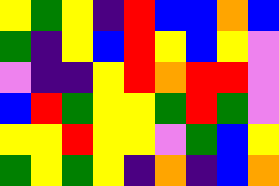[["yellow", "green", "yellow", "indigo", "red", "blue", "blue", "orange", "blue"], ["green", "indigo", "yellow", "blue", "red", "yellow", "blue", "yellow", "violet"], ["violet", "indigo", "indigo", "yellow", "red", "orange", "red", "red", "violet"], ["blue", "red", "green", "yellow", "yellow", "green", "red", "green", "violet"], ["yellow", "yellow", "red", "yellow", "yellow", "violet", "green", "blue", "yellow"], ["green", "yellow", "green", "yellow", "indigo", "orange", "indigo", "blue", "orange"]]